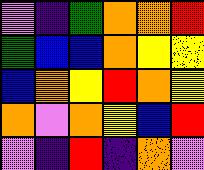[["violet", "indigo", "green", "orange", "orange", "red"], ["green", "blue", "blue", "orange", "yellow", "yellow"], ["blue", "orange", "yellow", "red", "orange", "yellow"], ["orange", "violet", "orange", "yellow", "blue", "red"], ["violet", "indigo", "red", "indigo", "orange", "violet"]]